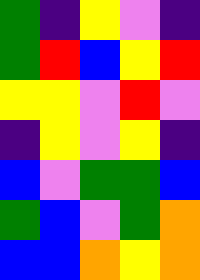[["green", "indigo", "yellow", "violet", "indigo"], ["green", "red", "blue", "yellow", "red"], ["yellow", "yellow", "violet", "red", "violet"], ["indigo", "yellow", "violet", "yellow", "indigo"], ["blue", "violet", "green", "green", "blue"], ["green", "blue", "violet", "green", "orange"], ["blue", "blue", "orange", "yellow", "orange"]]